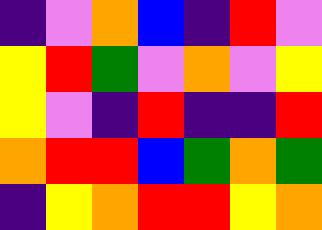[["indigo", "violet", "orange", "blue", "indigo", "red", "violet"], ["yellow", "red", "green", "violet", "orange", "violet", "yellow"], ["yellow", "violet", "indigo", "red", "indigo", "indigo", "red"], ["orange", "red", "red", "blue", "green", "orange", "green"], ["indigo", "yellow", "orange", "red", "red", "yellow", "orange"]]